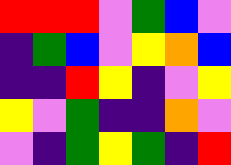[["red", "red", "red", "violet", "green", "blue", "violet"], ["indigo", "green", "blue", "violet", "yellow", "orange", "blue"], ["indigo", "indigo", "red", "yellow", "indigo", "violet", "yellow"], ["yellow", "violet", "green", "indigo", "indigo", "orange", "violet"], ["violet", "indigo", "green", "yellow", "green", "indigo", "red"]]